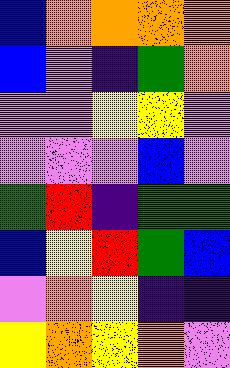[["blue", "orange", "orange", "orange", "orange"], ["blue", "violet", "indigo", "green", "orange"], ["violet", "violet", "yellow", "yellow", "violet"], ["violet", "violet", "violet", "blue", "violet"], ["green", "red", "indigo", "green", "green"], ["blue", "yellow", "red", "green", "blue"], ["violet", "orange", "yellow", "indigo", "indigo"], ["yellow", "orange", "yellow", "orange", "violet"]]